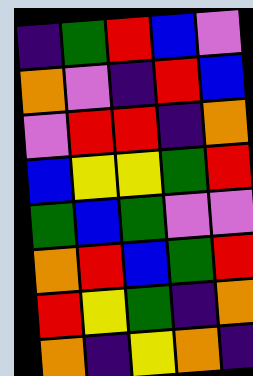[["indigo", "green", "red", "blue", "violet"], ["orange", "violet", "indigo", "red", "blue"], ["violet", "red", "red", "indigo", "orange"], ["blue", "yellow", "yellow", "green", "red"], ["green", "blue", "green", "violet", "violet"], ["orange", "red", "blue", "green", "red"], ["red", "yellow", "green", "indigo", "orange"], ["orange", "indigo", "yellow", "orange", "indigo"]]